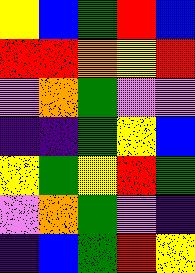[["yellow", "blue", "green", "red", "blue"], ["red", "red", "orange", "yellow", "red"], ["violet", "orange", "green", "violet", "violet"], ["indigo", "indigo", "green", "yellow", "blue"], ["yellow", "green", "yellow", "red", "green"], ["violet", "orange", "green", "violet", "indigo"], ["indigo", "blue", "green", "red", "yellow"]]